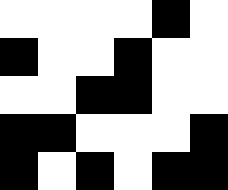[["white", "white", "white", "white", "black", "white"], ["black", "white", "white", "black", "white", "white"], ["white", "white", "black", "black", "white", "white"], ["black", "black", "white", "white", "white", "black"], ["black", "white", "black", "white", "black", "black"]]